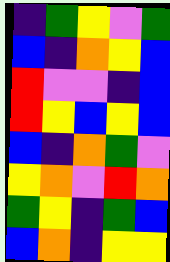[["indigo", "green", "yellow", "violet", "green"], ["blue", "indigo", "orange", "yellow", "blue"], ["red", "violet", "violet", "indigo", "blue"], ["red", "yellow", "blue", "yellow", "blue"], ["blue", "indigo", "orange", "green", "violet"], ["yellow", "orange", "violet", "red", "orange"], ["green", "yellow", "indigo", "green", "blue"], ["blue", "orange", "indigo", "yellow", "yellow"]]